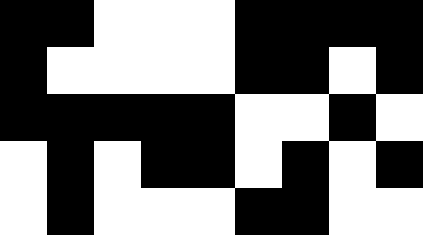[["black", "black", "white", "white", "white", "black", "black", "black", "black"], ["black", "white", "white", "white", "white", "black", "black", "white", "black"], ["black", "black", "black", "black", "black", "white", "white", "black", "white"], ["white", "black", "white", "black", "black", "white", "black", "white", "black"], ["white", "black", "white", "white", "white", "black", "black", "white", "white"]]